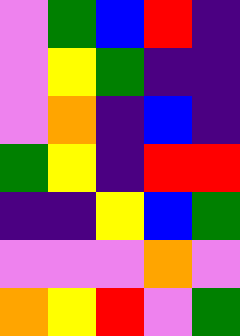[["violet", "green", "blue", "red", "indigo"], ["violet", "yellow", "green", "indigo", "indigo"], ["violet", "orange", "indigo", "blue", "indigo"], ["green", "yellow", "indigo", "red", "red"], ["indigo", "indigo", "yellow", "blue", "green"], ["violet", "violet", "violet", "orange", "violet"], ["orange", "yellow", "red", "violet", "green"]]